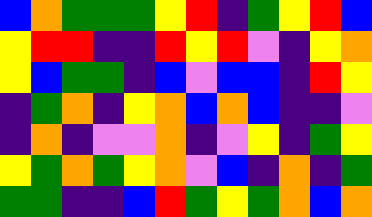[["blue", "orange", "green", "green", "green", "yellow", "red", "indigo", "green", "yellow", "red", "blue"], ["yellow", "red", "red", "indigo", "indigo", "red", "yellow", "red", "violet", "indigo", "yellow", "orange"], ["yellow", "blue", "green", "green", "indigo", "blue", "violet", "blue", "blue", "indigo", "red", "yellow"], ["indigo", "green", "orange", "indigo", "yellow", "orange", "blue", "orange", "blue", "indigo", "indigo", "violet"], ["indigo", "orange", "indigo", "violet", "violet", "orange", "indigo", "violet", "yellow", "indigo", "green", "yellow"], ["yellow", "green", "orange", "green", "yellow", "orange", "violet", "blue", "indigo", "orange", "indigo", "green"], ["green", "green", "indigo", "indigo", "blue", "red", "green", "yellow", "green", "orange", "blue", "orange"]]